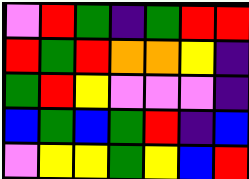[["violet", "red", "green", "indigo", "green", "red", "red"], ["red", "green", "red", "orange", "orange", "yellow", "indigo"], ["green", "red", "yellow", "violet", "violet", "violet", "indigo"], ["blue", "green", "blue", "green", "red", "indigo", "blue"], ["violet", "yellow", "yellow", "green", "yellow", "blue", "red"]]